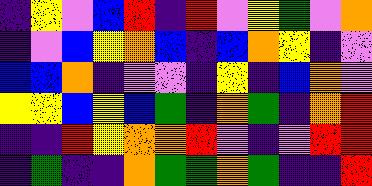[["indigo", "yellow", "violet", "blue", "red", "indigo", "red", "violet", "yellow", "green", "violet", "orange"], ["indigo", "violet", "blue", "yellow", "orange", "blue", "indigo", "blue", "orange", "yellow", "indigo", "violet"], ["blue", "blue", "orange", "indigo", "violet", "violet", "indigo", "yellow", "indigo", "blue", "orange", "violet"], ["yellow", "yellow", "blue", "yellow", "blue", "green", "indigo", "orange", "green", "indigo", "orange", "red"], ["indigo", "indigo", "red", "yellow", "orange", "orange", "red", "violet", "indigo", "violet", "red", "red"], ["indigo", "green", "indigo", "indigo", "orange", "green", "green", "orange", "green", "indigo", "indigo", "red"]]